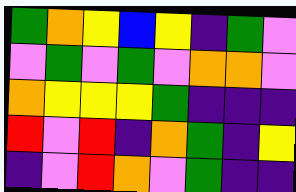[["green", "orange", "yellow", "blue", "yellow", "indigo", "green", "violet"], ["violet", "green", "violet", "green", "violet", "orange", "orange", "violet"], ["orange", "yellow", "yellow", "yellow", "green", "indigo", "indigo", "indigo"], ["red", "violet", "red", "indigo", "orange", "green", "indigo", "yellow"], ["indigo", "violet", "red", "orange", "violet", "green", "indigo", "indigo"]]